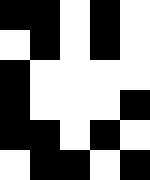[["black", "black", "white", "black", "white"], ["white", "black", "white", "black", "white"], ["black", "white", "white", "white", "white"], ["black", "white", "white", "white", "black"], ["black", "black", "white", "black", "white"], ["white", "black", "black", "white", "black"]]